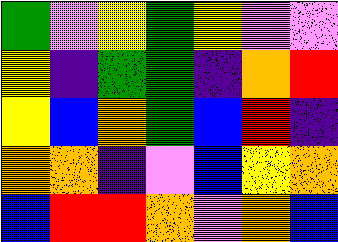[["green", "violet", "yellow", "green", "yellow", "violet", "violet"], ["yellow", "indigo", "green", "green", "indigo", "orange", "red"], ["yellow", "blue", "orange", "green", "blue", "red", "indigo"], ["orange", "orange", "indigo", "violet", "blue", "yellow", "orange"], ["blue", "red", "red", "orange", "violet", "orange", "blue"]]